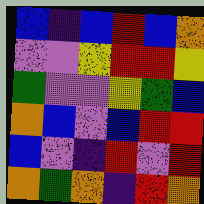[["blue", "indigo", "blue", "red", "blue", "orange"], ["violet", "violet", "yellow", "red", "red", "yellow"], ["green", "violet", "violet", "yellow", "green", "blue"], ["orange", "blue", "violet", "blue", "red", "red"], ["blue", "violet", "indigo", "red", "violet", "red"], ["orange", "green", "orange", "indigo", "red", "orange"]]